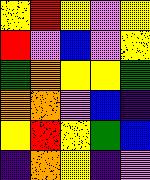[["yellow", "red", "yellow", "violet", "yellow"], ["red", "violet", "blue", "violet", "yellow"], ["green", "orange", "yellow", "yellow", "green"], ["orange", "orange", "violet", "blue", "indigo"], ["yellow", "red", "yellow", "green", "blue"], ["indigo", "orange", "yellow", "indigo", "violet"]]